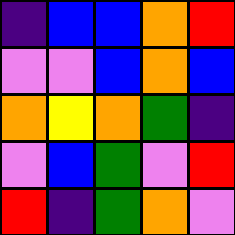[["indigo", "blue", "blue", "orange", "red"], ["violet", "violet", "blue", "orange", "blue"], ["orange", "yellow", "orange", "green", "indigo"], ["violet", "blue", "green", "violet", "red"], ["red", "indigo", "green", "orange", "violet"]]